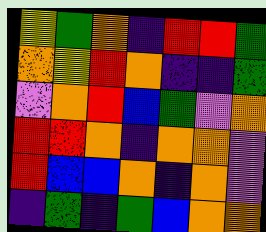[["yellow", "green", "orange", "indigo", "red", "red", "green"], ["orange", "yellow", "red", "orange", "indigo", "indigo", "green"], ["violet", "orange", "red", "blue", "green", "violet", "orange"], ["red", "red", "orange", "indigo", "orange", "orange", "violet"], ["red", "blue", "blue", "orange", "indigo", "orange", "violet"], ["indigo", "green", "indigo", "green", "blue", "orange", "orange"]]